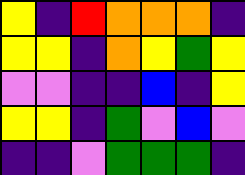[["yellow", "indigo", "red", "orange", "orange", "orange", "indigo"], ["yellow", "yellow", "indigo", "orange", "yellow", "green", "yellow"], ["violet", "violet", "indigo", "indigo", "blue", "indigo", "yellow"], ["yellow", "yellow", "indigo", "green", "violet", "blue", "violet"], ["indigo", "indigo", "violet", "green", "green", "green", "indigo"]]